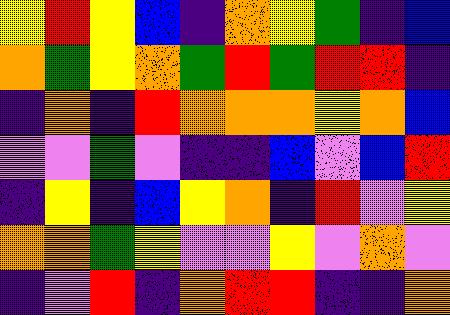[["yellow", "red", "yellow", "blue", "indigo", "orange", "yellow", "green", "indigo", "blue"], ["orange", "green", "yellow", "orange", "green", "red", "green", "red", "red", "indigo"], ["indigo", "orange", "indigo", "red", "orange", "orange", "orange", "yellow", "orange", "blue"], ["violet", "violet", "green", "violet", "indigo", "indigo", "blue", "violet", "blue", "red"], ["indigo", "yellow", "indigo", "blue", "yellow", "orange", "indigo", "red", "violet", "yellow"], ["orange", "orange", "green", "yellow", "violet", "violet", "yellow", "violet", "orange", "violet"], ["indigo", "violet", "red", "indigo", "orange", "red", "red", "indigo", "indigo", "orange"]]